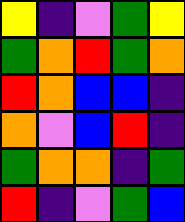[["yellow", "indigo", "violet", "green", "yellow"], ["green", "orange", "red", "green", "orange"], ["red", "orange", "blue", "blue", "indigo"], ["orange", "violet", "blue", "red", "indigo"], ["green", "orange", "orange", "indigo", "green"], ["red", "indigo", "violet", "green", "blue"]]